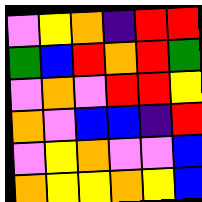[["violet", "yellow", "orange", "indigo", "red", "red"], ["green", "blue", "red", "orange", "red", "green"], ["violet", "orange", "violet", "red", "red", "yellow"], ["orange", "violet", "blue", "blue", "indigo", "red"], ["violet", "yellow", "orange", "violet", "violet", "blue"], ["orange", "yellow", "yellow", "orange", "yellow", "blue"]]